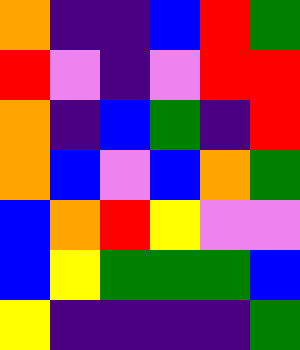[["orange", "indigo", "indigo", "blue", "red", "green"], ["red", "violet", "indigo", "violet", "red", "red"], ["orange", "indigo", "blue", "green", "indigo", "red"], ["orange", "blue", "violet", "blue", "orange", "green"], ["blue", "orange", "red", "yellow", "violet", "violet"], ["blue", "yellow", "green", "green", "green", "blue"], ["yellow", "indigo", "indigo", "indigo", "indigo", "green"]]